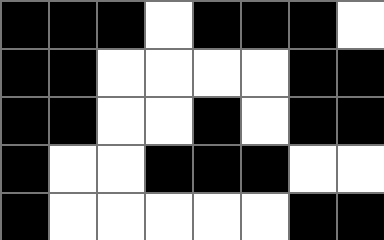[["black", "black", "black", "white", "black", "black", "black", "white"], ["black", "black", "white", "white", "white", "white", "black", "black"], ["black", "black", "white", "white", "black", "white", "black", "black"], ["black", "white", "white", "black", "black", "black", "white", "white"], ["black", "white", "white", "white", "white", "white", "black", "black"]]